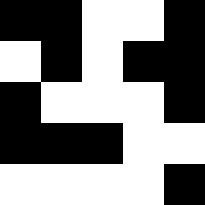[["black", "black", "white", "white", "black"], ["white", "black", "white", "black", "black"], ["black", "white", "white", "white", "black"], ["black", "black", "black", "white", "white"], ["white", "white", "white", "white", "black"]]